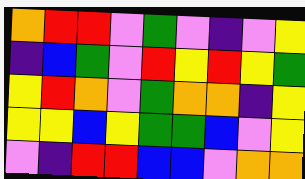[["orange", "red", "red", "violet", "green", "violet", "indigo", "violet", "yellow"], ["indigo", "blue", "green", "violet", "red", "yellow", "red", "yellow", "green"], ["yellow", "red", "orange", "violet", "green", "orange", "orange", "indigo", "yellow"], ["yellow", "yellow", "blue", "yellow", "green", "green", "blue", "violet", "yellow"], ["violet", "indigo", "red", "red", "blue", "blue", "violet", "orange", "orange"]]